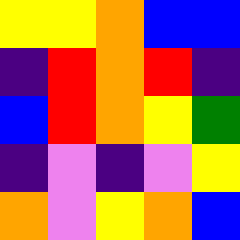[["yellow", "yellow", "orange", "blue", "blue"], ["indigo", "red", "orange", "red", "indigo"], ["blue", "red", "orange", "yellow", "green"], ["indigo", "violet", "indigo", "violet", "yellow"], ["orange", "violet", "yellow", "orange", "blue"]]